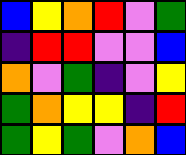[["blue", "yellow", "orange", "red", "violet", "green"], ["indigo", "red", "red", "violet", "violet", "blue"], ["orange", "violet", "green", "indigo", "violet", "yellow"], ["green", "orange", "yellow", "yellow", "indigo", "red"], ["green", "yellow", "green", "violet", "orange", "blue"]]